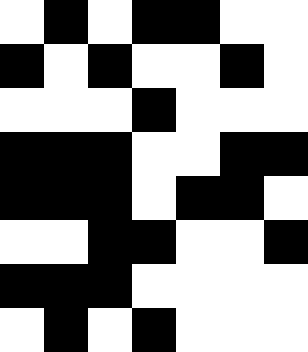[["white", "black", "white", "black", "black", "white", "white"], ["black", "white", "black", "white", "white", "black", "white"], ["white", "white", "white", "black", "white", "white", "white"], ["black", "black", "black", "white", "white", "black", "black"], ["black", "black", "black", "white", "black", "black", "white"], ["white", "white", "black", "black", "white", "white", "black"], ["black", "black", "black", "white", "white", "white", "white"], ["white", "black", "white", "black", "white", "white", "white"]]